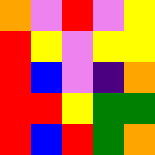[["orange", "violet", "red", "violet", "yellow"], ["red", "yellow", "violet", "yellow", "yellow"], ["red", "blue", "violet", "indigo", "orange"], ["red", "red", "yellow", "green", "green"], ["red", "blue", "red", "green", "orange"]]